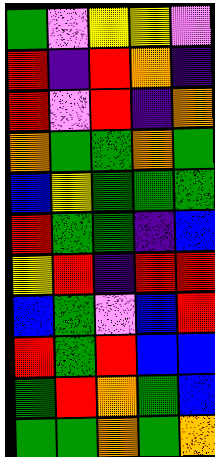[["green", "violet", "yellow", "yellow", "violet"], ["red", "indigo", "red", "orange", "indigo"], ["red", "violet", "red", "indigo", "orange"], ["orange", "green", "green", "orange", "green"], ["blue", "yellow", "green", "green", "green"], ["red", "green", "green", "indigo", "blue"], ["yellow", "red", "indigo", "red", "red"], ["blue", "green", "violet", "blue", "red"], ["red", "green", "red", "blue", "blue"], ["green", "red", "orange", "green", "blue"], ["green", "green", "orange", "green", "orange"]]